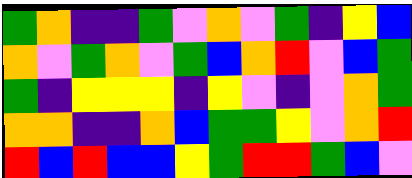[["green", "orange", "indigo", "indigo", "green", "violet", "orange", "violet", "green", "indigo", "yellow", "blue"], ["orange", "violet", "green", "orange", "violet", "green", "blue", "orange", "red", "violet", "blue", "green"], ["green", "indigo", "yellow", "yellow", "yellow", "indigo", "yellow", "violet", "indigo", "violet", "orange", "green"], ["orange", "orange", "indigo", "indigo", "orange", "blue", "green", "green", "yellow", "violet", "orange", "red"], ["red", "blue", "red", "blue", "blue", "yellow", "green", "red", "red", "green", "blue", "violet"]]